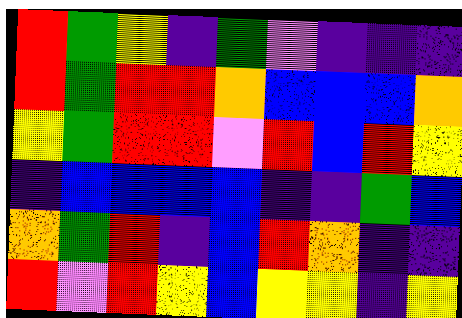[["red", "green", "yellow", "indigo", "green", "violet", "indigo", "indigo", "indigo"], ["red", "green", "red", "red", "orange", "blue", "blue", "blue", "orange"], ["yellow", "green", "red", "red", "violet", "red", "blue", "red", "yellow"], ["indigo", "blue", "blue", "blue", "blue", "indigo", "indigo", "green", "blue"], ["orange", "green", "red", "indigo", "blue", "red", "orange", "indigo", "indigo"], ["red", "violet", "red", "yellow", "blue", "yellow", "yellow", "indigo", "yellow"]]